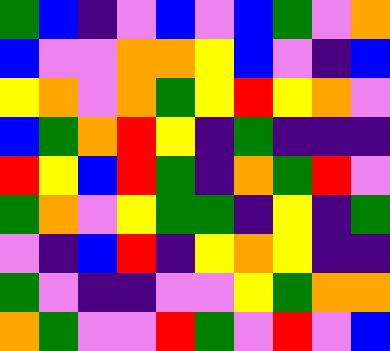[["green", "blue", "indigo", "violet", "blue", "violet", "blue", "green", "violet", "orange"], ["blue", "violet", "violet", "orange", "orange", "yellow", "blue", "violet", "indigo", "blue"], ["yellow", "orange", "violet", "orange", "green", "yellow", "red", "yellow", "orange", "violet"], ["blue", "green", "orange", "red", "yellow", "indigo", "green", "indigo", "indigo", "indigo"], ["red", "yellow", "blue", "red", "green", "indigo", "orange", "green", "red", "violet"], ["green", "orange", "violet", "yellow", "green", "green", "indigo", "yellow", "indigo", "green"], ["violet", "indigo", "blue", "red", "indigo", "yellow", "orange", "yellow", "indigo", "indigo"], ["green", "violet", "indigo", "indigo", "violet", "violet", "yellow", "green", "orange", "orange"], ["orange", "green", "violet", "violet", "red", "green", "violet", "red", "violet", "blue"]]